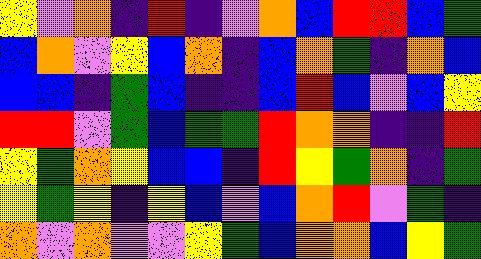[["yellow", "violet", "orange", "indigo", "red", "indigo", "violet", "orange", "blue", "red", "red", "blue", "green"], ["blue", "orange", "violet", "yellow", "blue", "orange", "indigo", "blue", "orange", "green", "indigo", "orange", "blue"], ["blue", "blue", "indigo", "green", "blue", "indigo", "indigo", "blue", "red", "blue", "violet", "blue", "yellow"], ["red", "red", "violet", "green", "blue", "green", "green", "red", "orange", "orange", "indigo", "indigo", "red"], ["yellow", "green", "orange", "yellow", "blue", "blue", "indigo", "red", "yellow", "green", "orange", "indigo", "green"], ["yellow", "green", "yellow", "indigo", "yellow", "blue", "violet", "blue", "orange", "red", "violet", "green", "indigo"], ["orange", "violet", "orange", "violet", "violet", "yellow", "green", "blue", "orange", "orange", "blue", "yellow", "green"]]